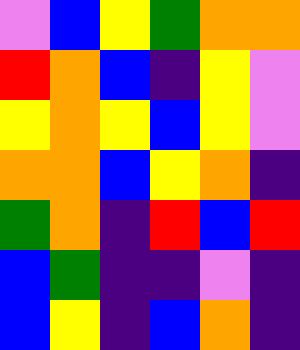[["violet", "blue", "yellow", "green", "orange", "orange"], ["red", "orange", "blue", "indigo", "yellow", "violet"], ["yellow", "orange", "yellow", "blue", "yellow", "violet"], ["orange", "orange", "blue", "yellow", "orange", "indigo"], ["green", "orange", "indigo", "red", "blue", "red"], ["blue", "green", "indigo", "indigo", "violet", "indigo"], ["blue", "yellow", "indigo", "blue", "orange", "indigo"]]